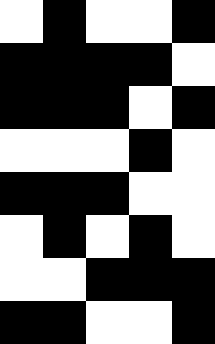[["white", "black", "white", "white", "black"], ["black", "black", "black", "black", "white"], ["black", "black", "black", "white", "black"], ["white", "white", "white", "black", "white"], ["black", "black", "black", "white", "white"], ["white", "black", "white", "black", "white"], ["white", "white", "black", "black", "black"], ["black", "black", "white", "white", "black"]]